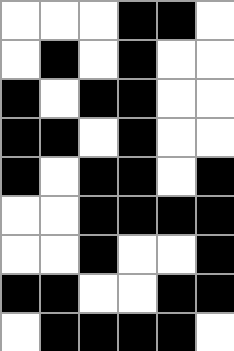[["white", "white", "white", "black", "black", "white"], ["white", "black", "white", "black", "white", "white"], ["black", "white", "black", "black", "white", "white"], ["black", "black", "white", "black", "white", "white"], ["black", "white", "black", "black", "white", "black"], ["white", "white", "black", "black", "black", "black"], ["white", "white", "black", "white", "white", "black"], ["black", "black", "white", "white", "black", "black"], ["white", "black", "black", "black", "black", "white"]]